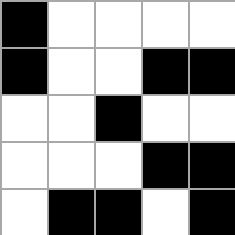[["black", "white", "white", "white", "white"], ["black", "white", "white", "black", "black"], ["white", "white", "black", "white", "white"], ["white", "white", "white", "black", "black"], ["white", "black", "black", "white", "black"]]